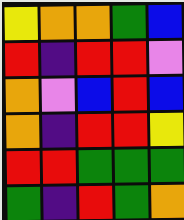[["yellow", "orange", "orange", "green", "blue"], ["red", "indigo", "red", "red", "violet"], ["orange", "violet", "blue", "red", "blue"], ["orange", "indigo", "red", "red", "yellow"], ["red", "red", "green", "green", "green"], ["green", "indigo", "red", "green", "orange"]]